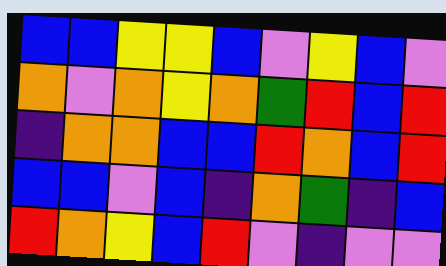[["blue", "blue", "yellow", "yellow", "blue", "violet", "yellow", "blue", "violet"], ["orange", "violet", "orange", "yellow", "orange", "green", "red", "blue", "red"], ["indigo", "orange", "orange", "blue", "blue", "red", "orange", "blue", "red"], ["blue", "blue", "violet", "blue", "indigo", "orange", "green", "indigo", "blue"], ["red", "orange", "yellow", "blue", "red", "violet", "indigo", "violet", "violet"]]